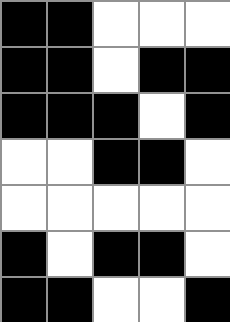[["black", "black", "white", "white", "white"], ["black", "black", "white", "black", "black"], ["black", "black", "black", "white", "black"], ["white", "white", "black", "black", "white"], ["white", "white", "white", "white", "white"], ["black", "white", "black", "black", "white"], ["black", "black", "white", "white", "black"]]